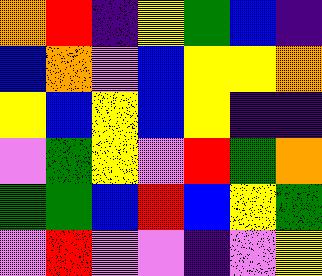[["orange", "red", "indigo", "yellow", "green", "blue", "indigo"], ["blue", "orange", "violet", "blue", "yellow", "yellow", "orange"], ["yellow", "blue", "yellow", "blue", "yellow", "indigo", "indigo"], ["violet", "green", "yellow", "violet", "red", "green", "orange"], ["green", "green", "blue", "red", "blue", "yellow", "green"], ["violet", "red", "violet", "violet", "indigo", "violet", "yellow"]]